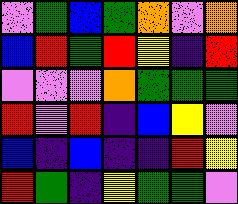[["violet", "green", "blue", "green", "orange", "violet", "orange"], ["blue", "red", "green", "red", "yellow", "indigo", "red"], ["violet", "violet", "violet", "orange", "green", "green", "green"], ["red", "violet", "red", "indigo", "blue", "yellow", "violet"], ["blue", "indigo", "blue", "indigo", "indigo", "red", "yellow"], ["red", "green", "indigo", "yellow", "green", "green", "violet"]]